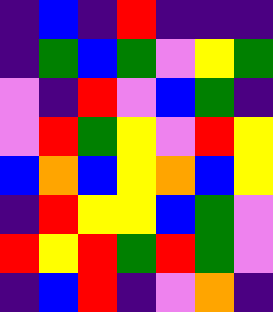[["indigo", "blue", "indigo", "red", "indigo", "indigo", "indigo"], ["indigo", "green", "blue", "green", "violet", "yellow", "green"], ["violet", "indigo", "red", "violet", "blue", "green", "indigo"], ["violet", "red", "green", "yellow", "violet", "red", "yellow"], ["blue", "orange", "blue", "yellow", "orange", "blue", "yellow"], ["indigo", "red", "yellow", "yellow", "blue", "green", "violet"], ["red", "yellow", "red", "green", "red", "green", "violet"], ["indigo", "blue", "red", "indigo", "violet", "orange", "indigo"]]